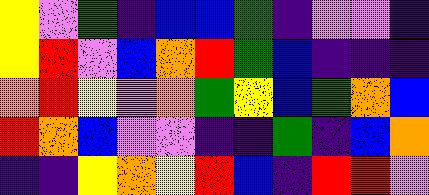[["yellow", "violet", "green", "indigo", "blue", "blue", "green", "indigo", "violet", "violet", "indigo"], ["yellow", "red", "violet", "blue", "orange", "red", "green", "blue", "indigo", "indigo", "indigo"], ["orange", "red", "yellow", "violet", "orange", "green", "yellow", "blue", "green", "orange", "blue"], ["red", "orange", "blue", "violet", "violet", "indigo", "indigo", "green", "indigo", "blue", "orange"], ["indigo", "indigo", "yellow", "orange", "yellow", "red", "blue", "indigo", "red", "red", "violet"]]